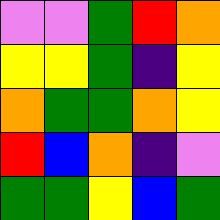[["violet", "violet", "green", "red", "orange"], ["yellow", "yellow", "green", "indigo", "yellow"], ["orange", "green", "green", "orange", "yellow"], ["red", "blue", "orange", "indigo", "violet"], ["green", "green", "yellow", "blue", "green"]]